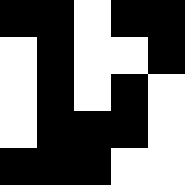[["black", "black", "white", "black", "black"], ["white", "black", "white", "white", "black"], ["white", "black", "white", "black", "white"], ["white", "black", "black", "black", "white"], ["black", "black", "black", "white", "white"]]